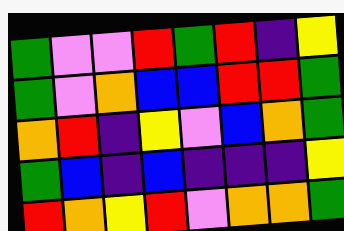[["green", "violet", "violet", "red", "green", "red", "indigo", "yellow"], ["green", "violet", "orange", "blue", "blue", "red", "red", "green"], ["orange", "red", "indigo", "yellow", "violet", "blue", "orange", "green"], ["green", "blue", "indigo", "blue", "indigo", "indigo", "indigo", "yellow"], ["red", "orange", "yellow", "red", "violet", "orange", "orange", "green"]]